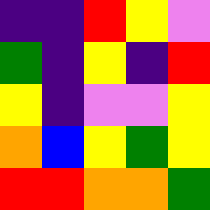[["indigo", "indigo", "red", "yellow", "violet"], ["green", "indigo", "yellow", "indigo", "red"], ["yellow", "indigo", "violet", "violet", "yellow"], ["orange", "blue", "yellow", "green", "yellow"], ["red", "red", "orange", "orange", "green"]]